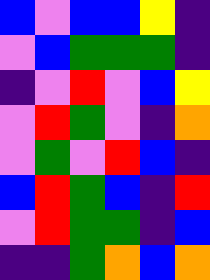[["blue", "violet", "blue", "blue", "yellow", "indigo"], ["violet", "blue", "green", "green", "green", "indigo"], ["indigo", "violet", "red", "violet", "blue", "yellow"], ["violet", "red", "green", "violet", "indigo", "orange"], ["violet", "green", "violet", "red", "blue", "indigo"], ["blue", "red", "green", "blue", "indigo", "red"], ["violet", "red", "green", "green", "indigo", "blue"], ["indigo", "indigo", "green", "orange", "blue", "orange"]]